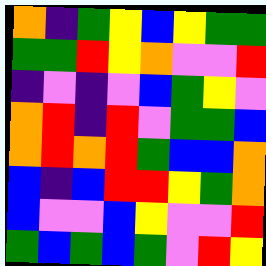[["orange", "indigo", "green", "yellow", "blue", "yellow", "green", "green"], ["green", "green", "red", "yellow", "orange", "violet", "violet", "red"], ["indigo", "violet", "indigo", "violet", "blue", "green", "yellow", "violet"], ["orange", "red", "indigo", "red", "violet", "green", "green", "blue"], ["orange", "red", "orange", "red", "green", "blue", "blue", "orange"], ["blue", "indigo", "blue", "red", "red", "yellow", "green", "orange"], ["blue", "violet", "violet", "blue", "yellow", "violet", "violet", "red"], ["green", "blue", "green", "blue", "green", "violet", "red", "yellow"]]